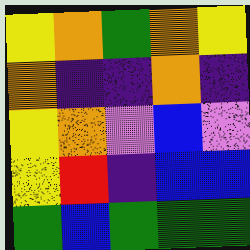[["yellow", "orange", "green", "orange", "yellow"], ["orange", "indigo", "indigo", "orange", "indigo"], ["yellow", "orange", "violet", "blue", "violet"], ["yellow", "red", "indigo", "blue", "blue"], ["green", "blue", "green", "green", "green"]]